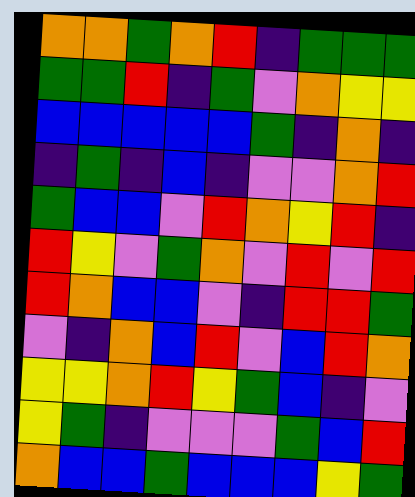[["orange", "orange", "green", "orange", "red", "indigo", "green", "green", "green"], ["green", "green", "red", "indigo", "green", "violet", "orange", "yellow", "yellow"], ["blue", "blue", "blue", "blue", "blue", "green", "indigo", "orange", "indigo"], ["indigo", "green", "indigo", "blue", "indigo", "violet", "violet", "orange", "red"], ["green", "blue", "blue", "violet", "red", "orange", "yellow", "red", "indigo"], ["red", "yellow", "violet", "green", "orange", "violet", "red", "violet", "red"], ["red", "orange", "blue", "blue", "violet", "indigo", "red", "red", "green"], ["violet", "indigo", "orange", "blue", "red", "violet", "blue", "red", "orange"], ["yellow", "yellow", "orange", "red", "yellow", "green", "blue", "indigo", "violet"], ["yellow", "green", "indigo", "violet", "violet", "violet", "green", "blue", "red"], ["orange", "blue", "blue", "green", "blue", "blue", "blue", "yellow", "green"]]